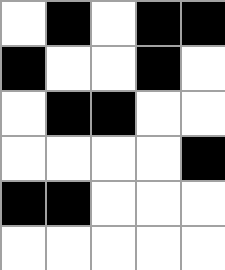[["white", "black", "white", "black", "black"], ["black", "white", "white", "black", "white"], ["white", "black", "black", "white", "white"], ["white", "white", "white", "white", "black"], ["black", "black", "white", "white", "white"], ["white", "white", "white", "white", "white"]]